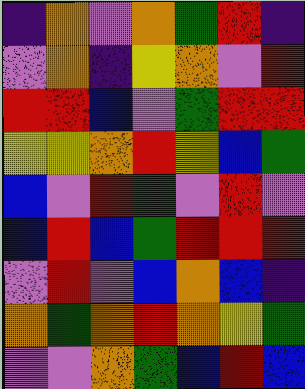[["indigo", "orange", "violet", "orange", "green", "red", "indigo"], ["violet", "orange", "indigo", "yellow", "orange", "violet", "red"], ["red", "red", "blue", "violet", "green", "red", "red"], ["yellow", "yellow", "orange", "red", "yellow", "blue", "green"], ["blue", "violet", "red", "green", "violet", "red", "violet"], ["blue", "red", "blue", "green", "red", "red", "red"], ["violet", "red", "violet", "blue", "orange", "blue", "indigo"], ["orange", "green", "orange", "red", "orange", "yellow", "green"], ["violet", "violet", "orange", "green", "blue", "red", "blue"]]